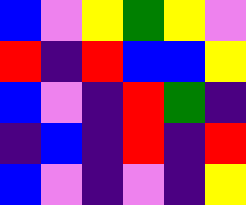[["blue", "violet", "yellow", "green", "yellow", "violet"], ["red", "indigo", "red", "blue", "blue", "yellow"], ["blue", "violet", "indigo", "red", "green", "indigo"], ["indigo", "blue", "indigo", "red", "indigo", "red"], ["blue", "violet", "indigo", "violet", "indigo", "yellow"]]